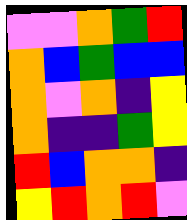[["violet", "violet", "orange", "green", "red"], ["orange", "blue", "green", "blue", "blue"], ["orange", "violet", "orange", "indigo", "yellow"], ["orange", "indigo", "indigo", "green", "yellow"], ["red", "blue", "orange", "orange", "indigo"], ["yellow", "red", "orange", "red", "violet"]]